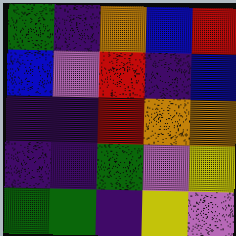[["green", "indigo", "orange", "blue", "red"], ["blue", "violet", "red", "indigo", "blue"], ["indigo", "indigo", "red", "orange", "orange"], ["indigo", "indigo", "green", "violet", "yellow"], ["green", "green", "indigo", "yellow", "violet"]]